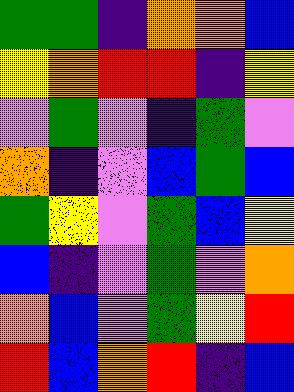[["green", "green", "indigo", "orange", "orange", "blue"], ["yellow", "orange", "red", "red", "indigo", "yellow"], ["violet", "green", "violet", "indigo", "green", "violet"], ["orange", "indigo", "violet", "blue", "green", "blue"], ["green", "yellow", "violet", "green", "blue", "yellow"], ["blue", "indigo", "violet", "green", "violet", "orange"], ["orange", "blue", "violet", "green", "yellow", "red"], ["red", "blue", "orange", "red", "indigo", "blue"]]